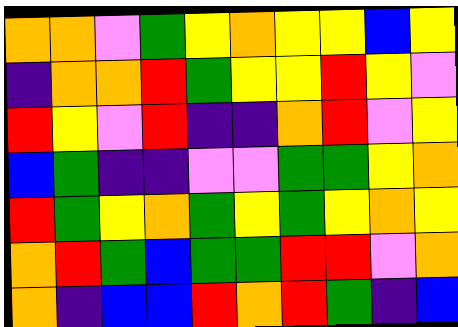[["orange", "orange", "violet", "green", "yellow", "orange", "yellow", "yellow", "blue", "yellow"], ["indigo", "orange", "orange", "red", "green", "yellow", "yellow", "red", "yellow", "violet"], ["red", "yellow", "violet", "red", "indigo", "indigo", "orange", "red", "violet", "yellow"], ["blue", "green", "indigo", "indigo", "violet", "violet", "green", "green", "yellow", "orange"], ["red", "green", "yellow", "orange", "green", "yellow", "green", "yellow", "orange", "yellow"], ["orange", "red", "green", "blue", "green", "green", "red", "red", "violet", "orange"], ["orange", "indigo", "blue", "blue", "red", "orange", "red", "green", "indigo", "blue"]]